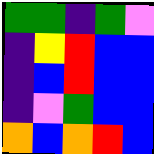[["green", "green", "indigo", "green", "violet"], ["indigo", "yellow", "red", "blue", "blue"], ["indigo", "blue", "red", "blue", "blue"], ["indigo", "violet", "green", "blue", "blue"], ["orange", "blue", "orange", "red", "blue"]]